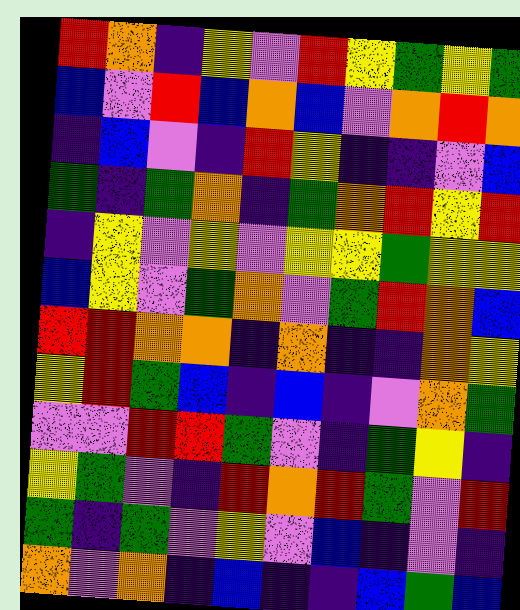[["red", "orange", "indigo", "yellow", "violet", "red", "yellow", "green", "yellow", "green"], ["blue", "violet", "red", "blue", "orange", "blue", "violet", "orange", "red", "orange"], ["indigo", "blue", "violet", "indigo", "red", "yellow", "indigo", "indigo", "violet", "blue"], ["green", "indigo", "green", "orange", "indigo", "green", "orange", "red", "yellow", "red"], ["indigo", "yellow", "violet", "yellow", "violet", "yellow", "yellow", "green", "yellow", "yellow"], ["blue", "yellow", "violet", "green", "orange", "violet", "green", "red", "orange", "blue"], ["red", "red", "orange", "orange", "indigo", "orange", "indigo", "indigo", "orange", "yellow"], ["yellow", "red", "green", "blue", "indigo", "blue", "indigo", "violet", "orange", "green"], ["violet", "violet", "red", "red", "green", "violet", "indigo", "green", "yellow", "indigo"], ["yellow", "green", "violet", "indigo", "red", "orange", "red", "green", "violet", "red"], ["green", "indigo", "green", "violet", "yellow", "violet", "blue", "indigo", "violet", "indigo"], ["orange", "violet", "orange", "indigo", "blue", "indigo", "indigo", "blue", "green", "blue"]]